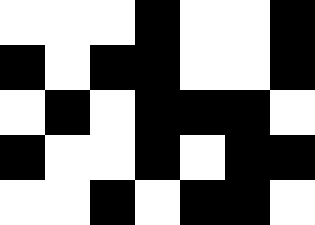[["white", "white", "white", "black", "white", "white", "black"], ["black", "white", "black", "black", "white", "white", "black"], ["white", "black", "white", "black", "black", "black", "white"], ["black", "white", "white", "black", "white", "black", "black"], ["white", "white", "black", "white", "black", "black", "white"]]